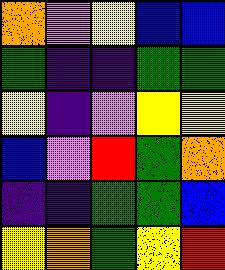[["orange", "violet", "yellow", "blue", "blue"], ["green", "indigo", "indigo", "green", "green"], ["yellow", "indigo", "violet", "yellow", "yellow"], ["blue", "violet", "red", "green", "orange"], ["indigo", "indigo", "green", "green", "blue"], ["yellow", "orange", "green", "yellow", "red"]]